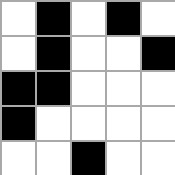[["white", "black", "white", "black", "white"], ["white", "black", "white", "white", "black"], ["black", "black", "white", "white", "white"], ["black", "white", "white", "white", "white"], ["white", "white", "black", "white", "white"]]